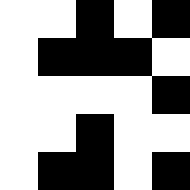[["white", "white", "black", "white", "black"], ["white", "black", "black", "black", "white"], ["white", "white", "white", "white", "black"], ["white", "white", "black", "white", "white"], ["white", "black", "black", "white", "black"]]